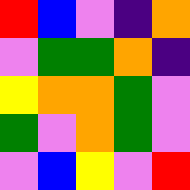[["red", "blue", "violet", "indigo", "orange"], ["violet", "green", "green", "orange", "indigo"], ["yellow", "orange", "orange", "green", "violet"], ["green", "violet", "orange", "green", "violet"], ["violet", "blue", "yellow", "violet", "red"]]